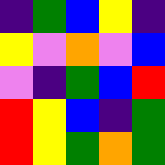[["indigo", "green", "blue", "yellow", "indigo"], ["yellow", "violet", "orange", "violet", "blue"], ["violet", "indigo", "green", "blue", "red"], ["red", "yellow", "blue", "indigo", "green"], ["red", "yellow", "green", "orange", "green"]]